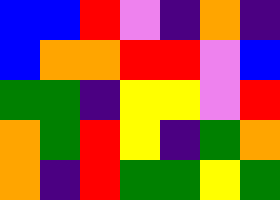[["blue", "blue", "red", "violet", "indigo", "orange", "indigo"], ["blue", "orange", "orange", "red", "red", "violet", "blue"], ["green", "green", "indigo", "yellow", "yellow", "violet", "red"], ["orange", "green", "red", "yellow", "indigo", "green", "orange"], ["orange", "indigo", "red", "green", "green", "yellow", "green"]]